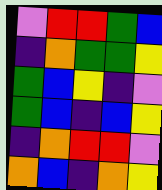[["violet", "red", "red", "green", "blue"], ["indigo", "orange", "green", "green", "yellow"], ["green", "blue", "yellow", "indigo", "violet"], ["green", "blue", "indigo", "blue", "yellow"], ["indigo", "orange", "red", "red", "violet"], ["orange", "blue", "indigo", "orange", "yellow"]]